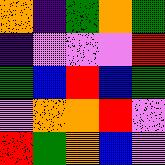[["orange", "indigo", "green", "orange", "green"], ["indigo", "violet", "violet", "violet", "red"], ["green", "blue", "red", "blue", "green"], ["violet", "orange", "orange", "red", "violet"], ["red", "green", "orange", "blue", "violet"]]